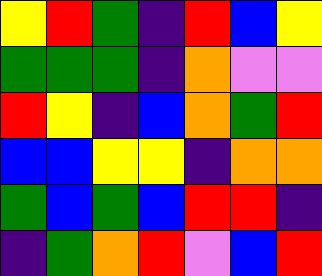[["yellow", "red", "green", "indigo", "red", "blue", "yellow"], ["green", "green", "green", "indigo", "orange", "violet", "violet"], ["red", "yellow", "indigo", "blue", "orange", "green", "red"], ["blue", "blue", "yellow", "yellow", "indigo", "orange", "orange"], ["green", "blue", "green", "blue", "red", "red", "indigo"], ["indigo", "green", "orange", "red", "violet", "blue", "red"]]